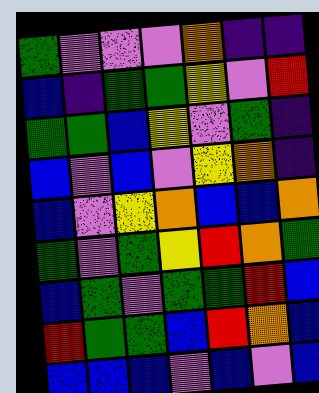[["green", "violet", "violet", "violet", "orange", "indigo", "indigo"], ["blue", "indigo", "green", "green", "yellow", "violet", "red"], ["green", "green", "blue", "yellow", "violet", "green", "indigo"], ["blue", "violet", "blue", "violet", "yellow", "orange", "indigo"], ["blue", "violet", "yellow", "orange", "blue", "blue", "orange"], ["green", "violet", "green", "yellow", "red", "orange", "green"], ["blue", "green", "violet", "green", "green", "red", "blue"], ["red", "green", "green", "blue", "red", "orange", "blue"], ["blue", "blue", "blue", "violet", "blue", "violet", "blue"]]